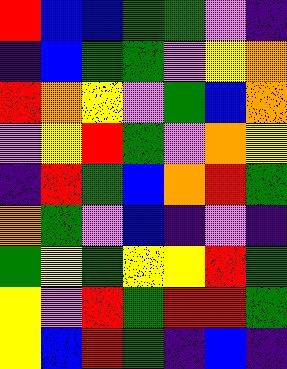[["red", "blue", "blue", "green", "green", "violet", "indigo"], ["indigo", "blue", "green", "green", "violet", "yellow", "orange"], ["red", "orange", "yellow", "violet", "green", "blue", "orange"], ["violet", "yellow", "red", "green", "violet", "orange", "yellow"], ["indigo", "red", "green", "blue", "orange", "red", "green"], ["orange", "green", "violet", "blue", "indigo", "violet", "indigo"], ["green", "yellow", "green", "yellow", "yellow", "red", "green"], ["yellow", "violet", "red", "green", "red", "red", "green"], ["yellow", "blue", "red", "green", "indigo", "blue", "indigo"]]